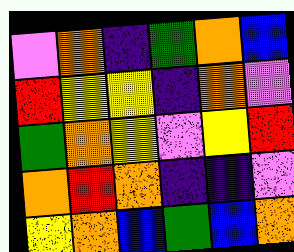[["violet", "orange", "indigo", "green", "orange", "blue"], ["red", "yellow", "yellow", "indigo", "orange", "violet"], ["green", "orange", "yellow", "violet", "yellow", "red"], ["orange", "red", "orange", "indigo", "indigo", "violet"], ["yellow", "orange", "blue", "green", "blue", "orange"]]